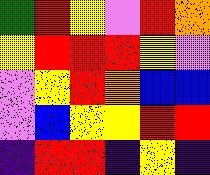[["green", "red", "yellow", "violet", "red", "orange"], ["yellow", "red", "red", "red", "yellow", "violet"], ["violet", "yellow", "red", "orange", "blue", "blue"], ["violet", "blue", "yellow", "yellow", "red", "red"], ["indigo", "red", "red", "indigo", "yellow", "indigo"]]